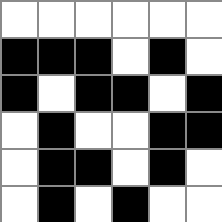[["white", "white", "white", "white", "white", "white"], ["black", "black", "black", "white", "black", "white"], ["black", "white", "black", "black", "white", "black"], ["white", "black", "white", "white", "black", "black"], ["white", "black", "black", "white", "black", "white"], ["white", "black", "white", "black", "white", "white"]]